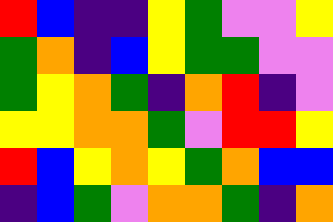[["red", "blue", "indigo", "indigo", "yellow", "green", "violet", "violet", "yellow"], ["green", "orange", "indigo", "blue", "yellow", "green", "green", "violet", "violet"], ["green", "yellow", "orange", "green", "indigo", "orange", "red", "indigo", "violet"], ["yellow", "yellow", "orange", "orange", "green", "violet", "red", "red", "yellow"], ["red", "blue", "yellow", "orange", "yellow", "green", "orange", "blue", "blue"], ["indigo", "blue", "green", "violet", "orange", "orange", "green", "indigo", "orange"]]